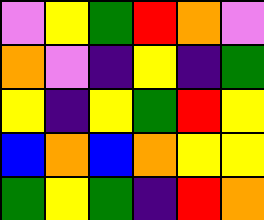[["violet", "yellow", "green", "red", "orange", "violet"], ["orange", "violet", "indigo", "yellow", "indigo", "green"], ["yellow", "indigo", "yellow", "green", "red", "yellow"], ["blue", "orange", "blue", "orange", "yellow", "yellow"], ["green", "yellow", "green", "indigo", "red", "orange"]]